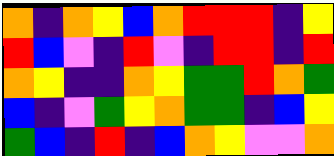[["orange", "indigo", "orange", "yellow", "blue", "orange", "red", "red", "red", "indigo", "yellow"], ["red", "blue", "violet", "indigo", "red", "violet", "indigo", "red", "red", "indigo", "red"], ["orange", "yellow", "indigo", "indigo", "orange", "yellow", "green", "green", "red", "orange", "green"], ["blue", "indigo", "violet", "green", "yellow", "orange", "green", "green", "indigo", "blue", "yellow"], ["green", "blue", "indigo", "red", "indigo", "blue", "orange", "yellow", "violet", "violet", "orange"]]